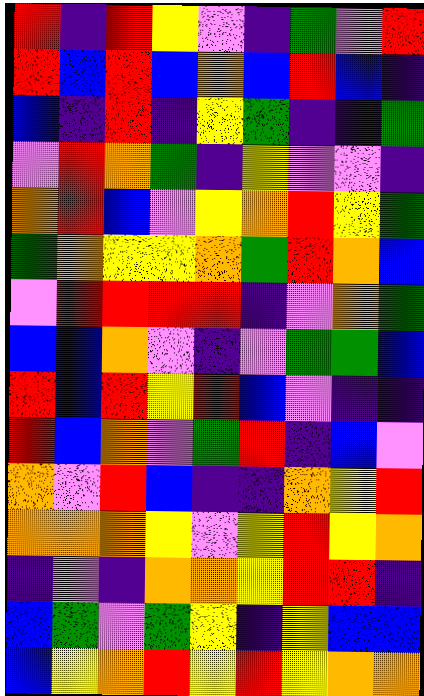[["red", "indigo", "red", "yellow", "violet", "indigo", "green", "violet", "red"], ["red", "blue", "red", "blue", "orange", "blue", "red", "blue", "indigo"], ["blue", "indigo", "red", "indigo", "yellow", "green", "indigo", "indigo", "green"], ["violet", "red", "orange", "green", "indigo", "yellow", "violet", "violet", "indigo"], ["orange", "red", "blue", "violet", "yellow", "orange", "red", "yellow", "green"], ["green", "orange", "yellow", "yellow", "orange", "green", "red", "orange", "blue"], ["violet", "red", "red", "red", "red", "indigo", "violet", "orange", "green"], ["blue", "blue", "orange", "violet", "indigo", "violet", "green", "green", "blue"], ["red", "blue", "red", "yellow", "red", "blue", "violet", "indigo", "indigo"], ["red", "blue", "orange", "violet", "green", "red", "indigo", "blue", "violet"], ["orange", "violet", "red", "blue", "indigo", "indigo", "orange", "yellow", "red"], ["orange", "orange", "orange", "yellow", "violet", "yellow", "red", "yellow", "orange"], ["indigo", "violet", "indigo", "orange", "orange", "yellow", "red", "red", "indigo"], ["blue", "green", "violet", "green", "yellow", "indigo", "yellow", "blue", "blue"], ["blue", "yellow", "orange", "red", "yellow", "red", "yellow", "orange", "orange"]]